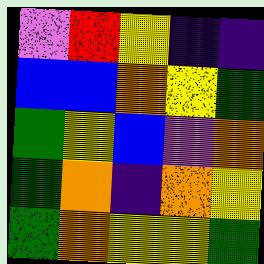[["violet", "red", "yellow", "indigo", "indigo"], ["blue", "blue", "orange", "yellow", "green"], ["green", "yellow", "blue", "violet", "orange"], ["green", "orange", "indigo", "orange", "yellow"], ["green", "orange", "yellow", "yellow", "green"]]